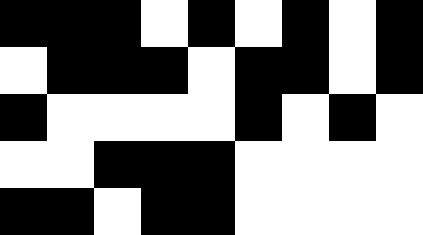[["black", "black", "black", "white", "black", "white", "black", "white", "black"], ["white", "black", "black", "black", "white", "black", "black", "white", "black"], ["black", "white", "white", "white", "white", "black", "white", "black", "white"], ["white", "white", "black", "black", "black", "white", "white", "white", "white"], ["black", "black", "white", "black", "black", "white", "white", "white", "white"]]